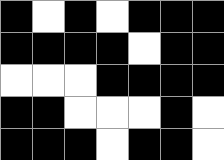[["black", "white", "black", "white", "black", "black", "black"], ["black", "black", "black", "black", "white", "black", "black"], ["white", "white", "white", "black", "black", "black", "black"], ["black", "black", "white", "white", "white", "black", "white"], ["black", "black", "black", "white", "black", "black", "white"]]